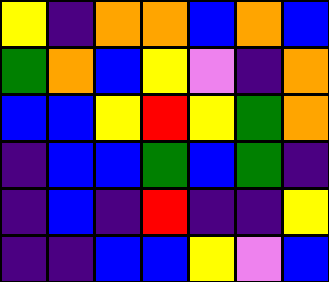[["yellow", "indigo", "orange", "orange", "blue", "orange", "blue"], ["green", "orange", "blue", "yellow", "violet", "indigo", "orange"], ["blue", "blue", "yellow", "red", "yellow", "green", "orange"], ["indigo", "blue", "blue", "green", "blue", "green", "indigo"], ["indigo", "blue", "indigo", "red", "indigo", "indigo", "yellow"], ["indigo", "indigo", "blue", "blue", "yellow", "violet", "blue"]]